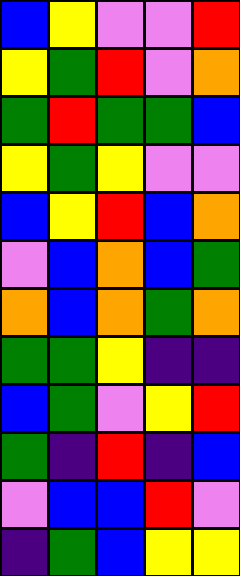[["blue", "yellow", "violet", "violet", "red"], ["yellow", "green", "red", "violet", "orange"], ["green", "red", "green", "green", "blue"], ["yellow", "green", "yellow", "violet", "violet"], ["blue", "yellow", "red", "blue", "orange"], ["violet", "blue", "orange", "blue", "green"], ["orange", "blue", "orange", "green", "orange"], ["green", "green", "yellow", "indigo", "indigo"], ["blue", "green", "violet", "yellow", "red"], ["green", "indigo", "red", "indigo", "blue"], ["violet", "blue", "blue", "red", "violet"], ["indigo", "green", "blue", "yellow", "yellow"]]